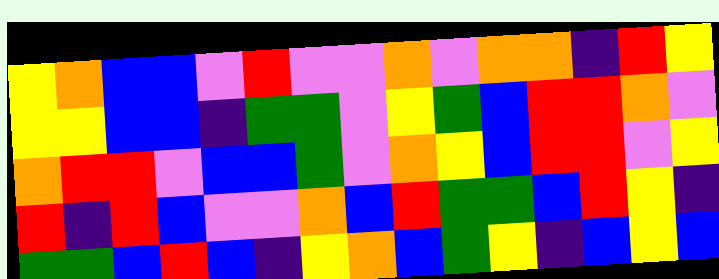[["yellow", "orange", "blue", "blue", "violet", "red", "violet", "violet", "orange", "violet", "orange", "orange", "indigo", "red", "yellow"], ["yellow", "yellow", "blue", "blue", "indigo", "green", "green", "violet", "yellow", "green", "blue", "red", "red", "orange", "violet"], ["orange", "red", "red", "violet", "blue", "blue", "green", "violet", "orange", "yellow", "blue", "red", "red", "violet", "yellow"], ["red", "indigo", "red", "blue", "violet", "violet", "orange", "blue", "red", "green", "green", "blue", "red", "yellow", "indigo"], ["green", "green", "blue", "red", "blue", "indigo", "yellow", "orange", "blue", "green", "yellow", "indigo", "blue", "yellow", "blue"]]